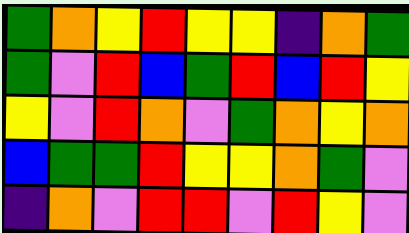[["green", "orange", "yellow", "red", "yellow", "yellow", "indigo", "orange", "green"], ["green", "violet", "red", "blue", "green", "red", "blue", "red", "yellow"], ["yellow", "violet", "red", "orange", "violet", "green", "orange", "yellow", "orange"], ["blue", "green", "green", "red", "yellow", "yellow", "orange", "green", "violet"], ["indigo", "orange", "violet", "red", "red", "violet", "red", "yellow", "violet"]]